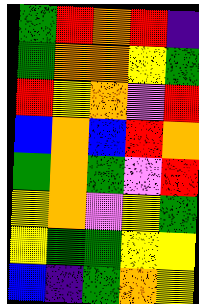[["green", "red", "orange", "red", "indigo"], ["green", "orange", "orange", "yellow", "green"], ["red", "yellow", "orange", "violet", "red"], ["blue", "orange", "blue", "red", "orange"], ["green", "orange", "green", "violet", "red"], ["yellow", "orange", "violet", "yellow", "green"], ["yellow", "green", "green", "yellow", "yellow"], ["blue", "indigo", "green", "orange", "yellow"]]